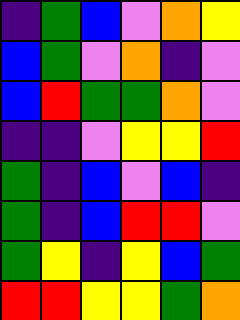[["indigo", "green", "blue", "violet", "orange", "yellow"], ["blue", "green", "violet", "orange", "indigo", "violet"], ["blue", "red", "green", "green", "orange", "violet"], ["indigo", "indigo", "violet", "yellow", "yellow", "red"], ["green", "indigo", "blue", "violet", "blue", "indigo"], ["green", "indigo", "blue", "red", "red", "violet"], ["green", "yellow", "indigo", "yellow", "blue", "green"], ["red", "red", "yellow", "yellow", "green", "orange"]]